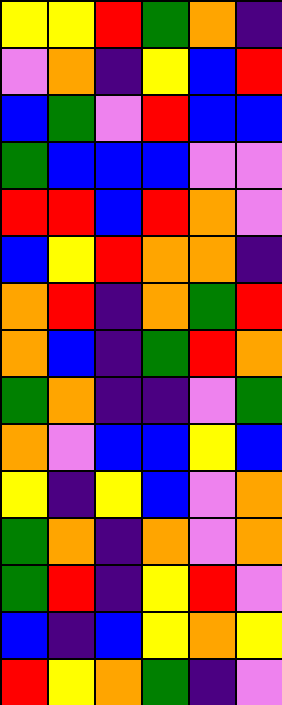[["yellow", "yellow", "red", "green", "orange", "indigo"], ["violet", "orange", "indigo", "yellow", "blue", "red"], ["blue", "green", "violet", "red", "blue", "blue"], ["green", "blue", "blue", "blue", "violet", "violet"], ["red", "red", "blue", "red", "orange", "violet"], ["blue", "yellow", "red", "orange", "orange", "indigo"], ["orange", "red", "indigo", "orange", "green", "red"], ["orange", "blue", "indigo", "green", "red", "orange"], ["green", "orange", "indigo", "indigo", "violet", "green"], ["orange", "violet", "blue", "blue", "yellow", "blue"], ["yellow", "indigo", "yellow", "blue", "violet", "orange"], ["green", "orange", "indigo", "orange", "violet", "orange"], ["green", "red", "indigo", "yellow", "red", "violet"], ["blue", "indigo", "blue", "yellow", "orange", "yellow"], ["red", "yellow", "orange", "green", "indigo", "violet"]]